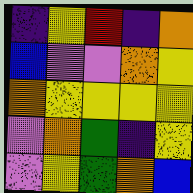[["indigo", "yellow", "red", "indigo", "orange"], ["blue", "violet", "violet", "orange", "yellow"], ["orange", "yellow", "yellow", "yellow", "yellow"], ["violet", "orange", "green", "indigo", "yellow"], ["violet", "yellow", "green", "orange", "blue"]]